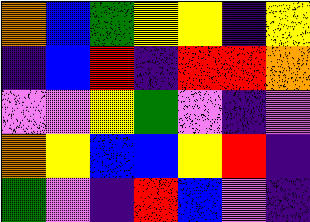[["orange", "blue", "green", "yellow", "yellow", "indigo", "yellow"], ["indigo", "blue", "red", "indigo", "red", "red", "orange"], ["violet", "violet", "yellow", "green", "violet", "indigo", "violet"], ["orange", "yellow", "blue", "blue", "yellow", "red", "indigo"], ["green", "violet", "indigo", "red", "blue", "violet", "indigo"]]